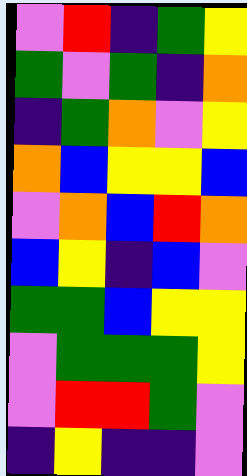[["violet", "red", "indigo", "green", "yellow"], ["green", "violet", "green", "indigo", "orange"], ["indigo", "green", "orange", "violet", "yellow"], ["orange", "blue", "yellow", "yellow", "blue"], ["violet", "orange", "blue", "red", "orange"], ["blue", "yellow", "indigo", "blue", "violet"], ["green", "green", "blue", "yellow", "yellow"], ["violet", "green", "green", "green", "yellow"], ["violet", "red", "red", "green", "violet"], ["indigo", "yellow", "indigo", "indigo", "violet"]]